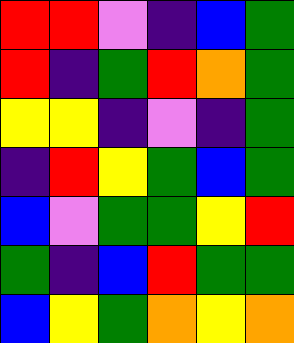[["red", "red", "violet", "indigo", "blue", "green"], ["red", "indigo", "green", "red", "orange", "green"], ["yellow", "yellow", "indigo", "violet", "indigo", "green"], ["indigo", "red", "yellow", "green", "blue", "green"], ["blue", "violet", "green", "green", "yellow", "red"], ["green", "indigo", "blue", "red", "green", "green"], ["blue", "yellow", "green", "orange", "yellow", "orange"]]